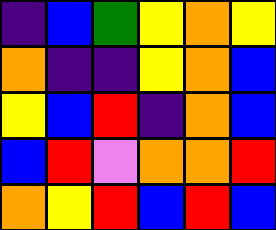[["indigo", "blue", "green", "yellow", "orange", "yellow"], ["orange", "indigo", "indigo", "yellow", "orange", "blue"], ["yellow", "blue", "red", "indigo", "orange", "blue"], ["blue", "red", "violet", "orange", "orange", "red"], ["orange", "yellow", "red", "blue", "red", "blue"]]